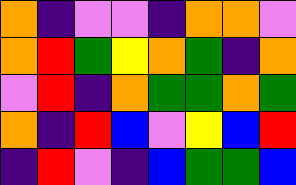[["orange", "indigo", "violet", "violet", "indigo", "orange", "orange", "violet"], ["orange", "red", "green", "yellow", "orange", "green", "indigo", "orange"], ["violet", "red", "indigo", "orange", "green", "green", "orange", "green"], ["orange", "indigo", "red", "blue", "violet", "yellow", "blue", "red"], ["indigo", "red", "violet", "indigo", "blue", "green", "green", "blue"]]